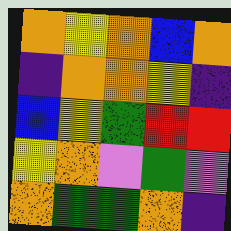[["orange", "yellow", "orange", "blue", "orange"], ["indigo", "orange", "orange", "yellow", "indigo"], ["blue", "yellow", "green", "red", "red"], ["yellow", "orange", "violet", "green", "violet"], ["orange", "green", "green", "orange", "indigo"]]